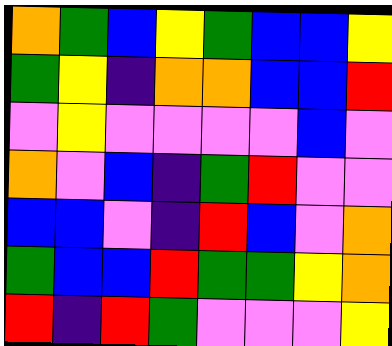[["orange", "green", "blue", "yellow", "green", "blue", "blue", "yellow"], ["green", "yellow", "indigo", "orange", "orange", "blue", "blue", "red"], ["violet", "yellow", "violet", "violet", "violet", "violet", "blue", "violet"], ["orange", "violet", "blue", "indigo", "green", "red", "violet", "violet"], ["blue", "blue", "violet", "indigo", "red", "blue", "violet", "orange"], ["green", "blue", "blue", "red", "green", "green", "yellow", "orange"], ["red", "indigo", "red", "green", "violet", "violet", "violet", "yellow"]]